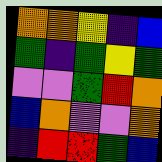[["orange", "orange", "yellow", "indigo", "blue"], ["green", "indigo", "green", "yellow", "green"], ["violet", "violet", "green", "red", "orange"], ["blue", "orange", "violet", "violet", "orange"], ["indigo", "red", "red", "green", "blue"]]